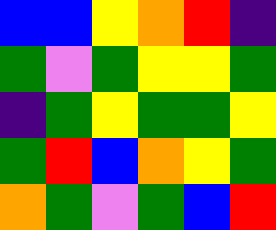[["blue", "blue", "yellow", "orange", "red", "indigo"], ["green", "violet", "green", "yellow", "yellow", "green"], ["indigo", "green", "yellow", "green", "green", "yellow"], ["green", "red", "blue", "orange", "yellow", "green"], ["orange", "green", "violet", "green", "blue", "red"]]